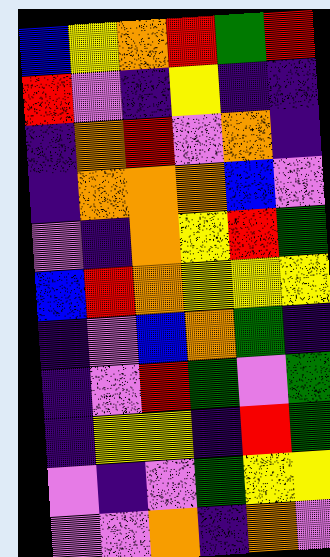[["blue", "yellow", "orange", "red", "green", "red"], ["red", "violet", "indigo", "yellow", "indigo", "indigo"], ["indigo", "orange", "red", "violet", "orange", "indigo"], ["indigo", "orange", "orange", "orange", "blue", "violet"], ["violet", "indigo", "orange", "yellow", "red", "green"], ["blue", "red", "orange", "yellow", "yellow", "yellow"], ["indigo", "violet", "blue", "orange", "green", "indigo"], ["indigo", "violet", "red", "green", "violet", "green"], ["indigo", "yellow", "yellow", "indigo", "red", "green"], ["violet", "indigo", "violet", "green", "yellow", "yellow"], ["violet", "violet", "orange", "indigo", "orange", "violet"]]